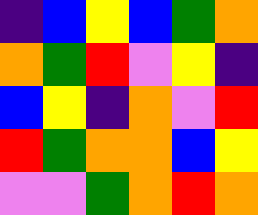[["indigo", "blue", "yellow", "blue", "green", "orange"], ["orange", "green", "red", "violet", "yellow", "indigo"], ["blue", "yellow", "indigo", "orange", "violet", "red"], ["red", "green", "orange", "orange", "blue", "yellow"], ["violet", "violet", "green", "orange", "red", "orange"]]